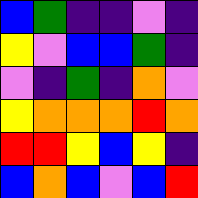[["blue", "green", "indigo", "indigo", "violet", "indigo"], ["yellow", "violet", "blue", "blue", "green", "indigo"], ["violet", "indigo", "green", "indigo", "orange", "violet"], ["yellow", "orange", "orange", "orange", "red", "orange"], ["red", "red", "yellow", "blue", "yellow", "indigo"], ["blue", "orange", "blue", "violet", "blue", "red"]]